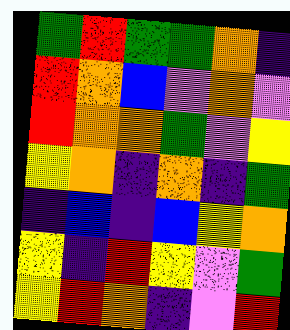[["green", "red", "green", "green", "orange", "indigo"], ["red", "orange", "blue", "violet", "orange", "violet"], ["red", "orange", "orange", "green", "violet", "yellow"], ["yellow", "orange", "indigo", "orange", "indigo", "green"], ["indigo", "blue", "indigo", "blue", "yellow", "orange"], ["yellow", "indigo", "red", "yellow", "violet", "green"], ["yellow", "red", "orange", "indigo", "violet", "red"]]